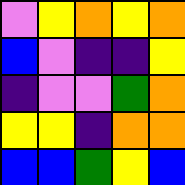[["violet", "yellow", "orange", "yellow", "orange"], ["blue", "violet", "indigo", "indigo", "yellow"], ["indigo", "violet", "violet", "green", "orange"], ["yellow", "yellow", "indigo", "orange", "orange"], ["blue", "blue", "green", "yellow", "blue"]]